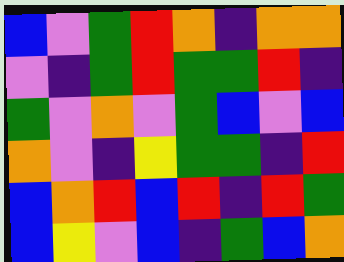[["blue", "violet", "green", "red", "orange", "indigo", "orange", "orange"], ["violet", "indigo", "green", "red", "green", "green", "red", "indigo"], ["green", "violet", "orange", "violet", "green", "blue", "violet", "blue"], ["orange", "violet", "indigo", "yellow", "green", "green", "indigo", "red"], ["blue", "orange", "red", "blue", "red", "indigo", "red", "green"], ["blue", "yellow", "violet", "blue", "indigo", "green", "blue", "orange"]]